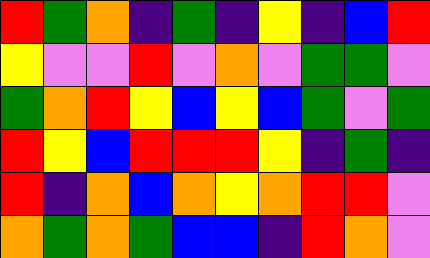[["red", "green", "orange", "indigo", "green", "indigo", "yellow", "indigo", "blue", "red"], ["yellow", "violet", "violet", "red", "violet", "orange", "violet", "green", "green", "violet"], ["green", "orange", "red", "yellow", "blue", "yellow", "blue", "green", "violet", "green"], ["red", "yellow", "blue", "red", "red", "red", "yellow", "indigo", "green", "indigo"], ["red", "indigo", "orange", "blue", "orange", "yellow", "orange", "red", "red", "violet"], ["orange", "green", "orange", "green", "blue", "blue", "indigo", "red", "orange", "violet"]]